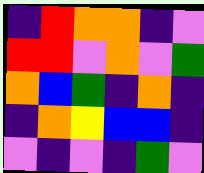[["indigo", "red", "orange", "orange", "indigo", "violet"], ["red", "red", "violet", "orange", "violet", "green"], ["orange", "blue", "green", "indigo", "orange", "indigo"], ["indigo", "orange", "yellow", "blue", "blue", "indigo"], ["violet", "indigo", "violet", "indigo", "green", "violet"]]